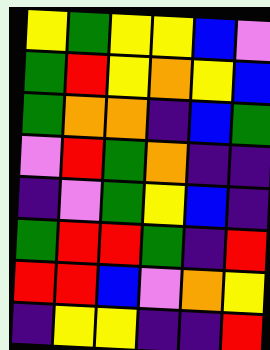[["yellow", "green", "yellow", "yellow", "blue", "violet"], ["green", "red", "yellow", "orange", "yellow", "blue"], ["green", "orange", "orange", "indigo", "blue", "green"], ["violet", "red", "green", "orange", "indigo", "indigo"], ["indigo", "violet", "green", "yellow", "blue", "indigo"], ["green", "red", "red", "green", "indigo", "red"], ["red", "red", "blue", "violet", "orange", "yellow"], ["indigo", "yellow", "yellow", "indigo", "indigo", "red"]]